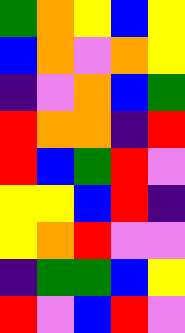[["green", "orange", "yellow", "blue", "yellow"], ["blue", "orange", "violet", "orange", "yellow"], ["indigo", "violet", "orange", "blue", "green"], ["red", "orange", "orange", "indigo", "red"], ["red", "blue", "green", "red", "violet"], ["yellow", "yellow", "blue", "red", "indigo"], ["yellow", "orange", "red", "violet", "violet"], ["indigo", "green", "green", "blue", "yellow"], ["red", "violet", "blue", "red", "violet"]]